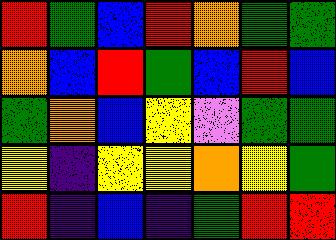[["red", "green", "blue", "red", "orange", "green", "green"], ["orange", "blue", "red", "green", "blue", "red", "blue"], ["green", "orange", "blue", "yellow", "violet", "green", "green"], ["yellow", "indigo", "yellow", "yellow", "orange", "yellow", "green"], ["red", "indigo", "blue", "indigo", "green", "red", "red"]]